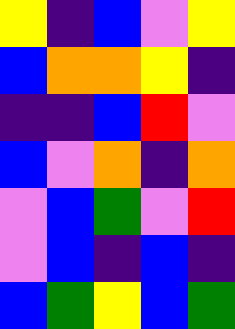[["yellow", "indigo", "blue", "violet", "yellow"], ["blue", "orange", "orange", "yellow", "indigo"], ["indigo", "indigo", "blue", "red", "violet"], ["blue", "violet", "orange", "indigo", "orange"], ["violet", "blue", "green", "violet", "red"], ["violet", "blue", "indigo", "blue", "indigo"], ["blue", "green", "yellow", "blue", "green"]]